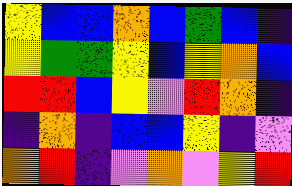[["yellow", "blue", "blue", "orange", "blue", "green", "blue", "indigo"], ["yellow", "green", "green", "yellow", "blue", "yellow", "orange", "blue"], ["red", "red", "blue", "yellow", "violet", "red", "orange", "indigo"], ["indigo", "orange", "indigo", "blue", "blue", "yellow", "indigo", "violet"], ["orange", "red", "indigo", "violet", "orange", "violet", "yellow", "red"]]